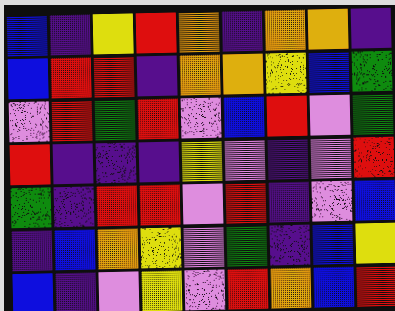[["blue", "indigo", "yellow", "red", "orange", "indigo", "orange", "orange", "indigo"], ["blue", "red", "red", "indigo", "orange", "orange", "yellow", "blue", "green"], ["violet", "red", "green", "red", "violet", "blue", "red", "violet", "green"], ["red", "indigo", "indigo", "indigo", "yellow", "violet", "indigo", "violet", "red"], ["green", "indigo", "red", "red", "violet", "red", "indigo", "violet", "blue"], ["indigo", "blue", "orange", "yellow", "violet", "green", "indigo", "blue", "yellow"], ["blue", "indigo", "violet", "yellow", "violet", "red", "orange", "blue", "red"]]